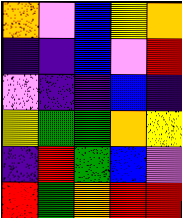[["orange", "violet", "blue", "yellow", "orange"], ["indigo", "indigo", "blue", "violet", "red"], ["violet", "indigo", "indigo", "blue", "indigo"], ["yellow", "green", "green", "orange", "yellow"], ["indigo", "red", "green", "blue", "violet"], ["red", "green", "orange", "red", "red"]]